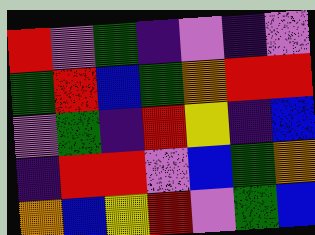[["red", "violet", "green", "indigo", "violet", "indigo", "violet"], ["green", "red", "blue", "green", "orange", "red", "red"], ["violet", "green", "indigo", "red", "yellow", "indigo", "blue"], ["indigo", "red", "red", "violet", "blue", "green", "orange"], ["orange", "blue", "yellow", "red", "violet", "green", "blue"]]